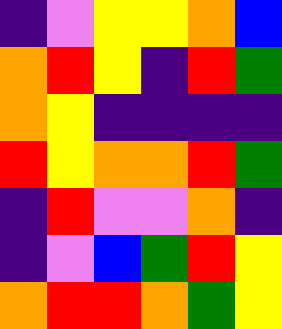[["indigo", "violet", "yellow", "yellow", "orange", "blue"], ["orange", "red", "yellow", "indigo", "red", "green"], ["orange", "yellow", "indigo", "indigo", "indigo", "indigo"], ["red", "yellow", "orange", "orange", "red", "green"], ["indigo", "red", "violet", "violet", "orange", "indigo"], ["indigo", "violet", "blue", "green", "red", "yellow"], ["orange", "red", "red", "orange", "green", "yellow"]]